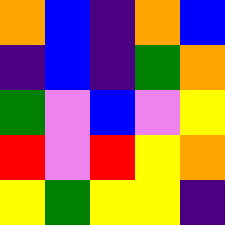[["orange", "blue", "indigo", "orange", "blue"], ["indigo", "blue", "indigo", "green", "orange"], ["green", "violet", "blue", "violet", "yellow"], ["red", "violet", "red", "yellow", "orange"], ["yellow", "green", "yellow", "yellow", "indigo"]]